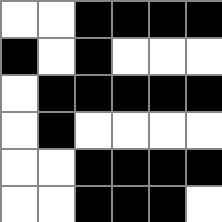[["white", "white", "black", "black", "black", "black"], ["black", "white", "black", "white", "white", "white"], ["white", "black", "black", "black", "black", "black"], ["white", "black", "white", "white", "white", "white"], ["white", "white", "black", "black", "black", "black"], ["white", "white", "black", "black", "black", "white"]]